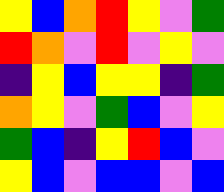[["yellow", "blue", "orange", "red", "yellow", "violet", "green"], ["red", "orange", "violet", "red", "violet", "yellow", "violet"], ["indigo", "yellow", "blue", "yellow", "yellow", "indigo", "green"], ["orange", "yellow", "violet", "green", "blue", "violet", "yellow"], ["green", "blue", "indigo", "yellow", "red", "blue", "violet"], ["yellow", "blue", "violet", "blue", "blue", "violet", "blue"]]